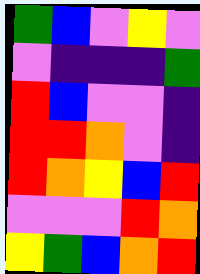[["green", "blue", "violet", "yellow", "violet"], ["violet", "indigo", "indigo", "indigo", "green"], ["red", "blue", "violet", "violet", "indigo"], ["red", "red", "orange", "violet", "indigo"], ["red", "orange", "yellow", "blue", "red"], ["violet", "violet", "violet", "red", "orange"], ["yellow", "green", "blue", "orange", "red"]]